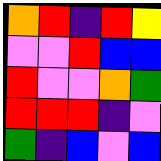[["orange", "red", "indigo", "red", "yellow"], ["violet", "violet", "red", "blue", "blue"], ["red", "violet", "violet", "orange", "green"], ["red", "red", "red", "indigo", "violet"], ["green", "indigo", "blue", "violet", "blue"]]